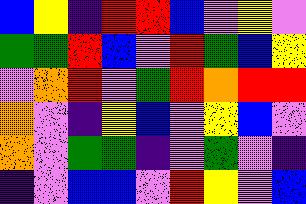[["blue", "yellow", "indigo", "red", "red", "blue", "violet", "yellow", "violet"], ["green", "green", "red", "blue", "violet", "red", "green", "blue", "yellow"], ["violet", "orange", "red", "violet", "green", "red", "orange", "red", "red"], ["orange", "violet", "indigo", "yellow", "blue", "violet", "yellow", "blue", "violet"], ["orange", "violet", "green", "green", "indigo", "violet", "green", "violet", "indigo"], ["indigo", "violet", "blue", "blue", "violet", "red", "yellow", "violet", "blue"]]